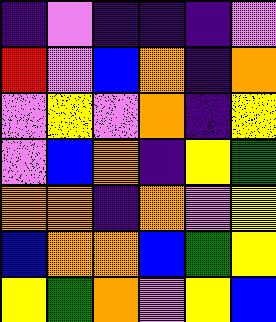[["indigo", "violet", "indigo", "indigo", "indigo", "violet"], ["red", "violet", "blue", "orange", "indigo", "orange"], ["violet", "yellow", "violet", "orange", "indigo", "yellow"], ["violet", "blue", "orange", "indigo", "yellow", "green"], ["orange", "orange", "indigo", "orange", "violet", "yellow"], ["blue", "orange", "orange", "blue", "green", "yellow"], ["yellow", "green", "orange", "violet", "yellow", "blue"]]